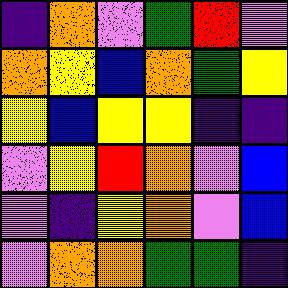[["indigo", "orange", "violet", "green", "red", "violet"], ["orange", "yellow", "blue", "orange", "green", "yellow"], ["yellow", "blue", "yellow", "yellow", "indigo", "indigo"], ["violet", "yellow", "red", "orange", "violet", "blue"], ["violet", "indigo", "yellow", "orange", "violet", "blue"], ["violet", "orange", "orange", "green", "green", "indigo"]]